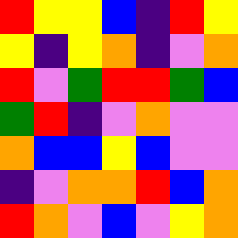[["red", "yellow", "yellow", "blue", "indigo", "red", "yellow"], ["yellow", "indigo", "yellow", "orange", "indigo", "violet", "orange"], ["red", "violet", "green", "red", "red", "green", "blue"], ["green", "red", "indigo", "violet", "orange", "violet", "violet"], ["orange", "blue", "blue", "yellow", "blue", "violet", "violet"], ["indigo", "violet", "orange", "orange", "red", "blue", "orange"], ["red", "orange", "violet", "blue", "violet", "yellow", "orange"]]